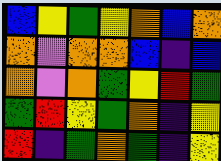[["blue", "yellow", "green", "yellow", "orange", "blue", "orange"], ["orange", "violet", "orange", "orange", "blue", "indigo", "blue"], ["orange", "violet", "orange", "green", "yellow", "red", "green"], ["green", "red", "yellow", "green", "orange", "indigo", "yellow"], ["red", "indigo", "green", "orange", "green", "indigo", "yellow"]]